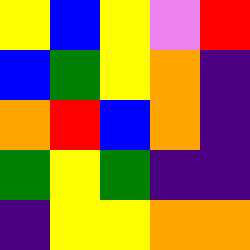[["yellow", "blue", "yellow", "violet", "red"], ["blue", "green", "yellow", "orange", "indigo"], ["orange", "red", "blue", "orange", "indigo"], ["green", "yellow", "green", "indigo", "indigo"], ["indigo", "yellow", "yellow", "orange", "orange"]]